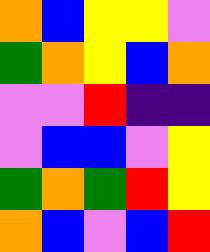[["orange", "blue", "yellow", "yellow", "violet"], ["green", "orange", "yellow", "blue", "orange"], ["violet", "violet", "red", "indigo", "indigo"], ["violet", "blue", "blue", "violet", "yellow"], ["green", "orange", "green", "red", "yellow"], ["orange", "blue", "violet", "blue", "red"]]